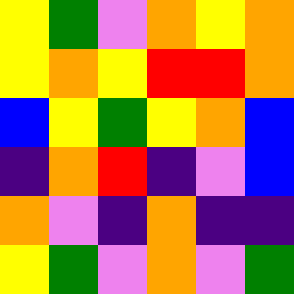[["yellow", "green", "violet", "orange", "yellow", "orange"], ["yellow", "orange", "yellow", "red", "red", "orange"], ["blue", "yellow", "green", "yellow", "orange", "blue"], ["indigo", "orange", "red", "indigo", "violet", "blue"], ["orange", "violet", "indigo", "orange", "indigo", "indigo"], ["yellow", "green", "violet", "orange", "violet", "green"]]